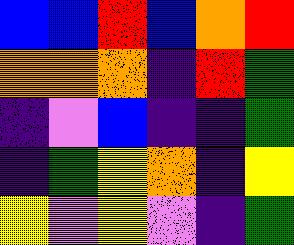[["blue", "blue", "red", "blue", "orange", "red"], ["orange", "orange", "orange", "indigo", "red", "green"], ["indigo", "violet", "blue", "indigo", "indigo", "green"], ["indigo", "green", "yellow", "orange", "indigo", "yellow"], ["yellow", "violet", "yellow", "violet", "indigo", "green"]]